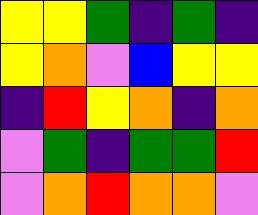[["yellow", "yellow", "green", "indigo", "green", "indigo"], ["yellow", "orange", "violet", "blue", "yellow", "yellow"], ["indigo", "red", "yellow", "orange", "indigo", "orange"], ["violet", "green", "indigo", "green", "green", "red"], ["violet", "orange", "red", "orange", "orange", "violet"]]